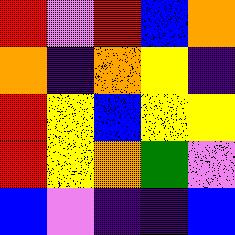[["red", "violet", "red", "blue", "orange"], ["orange", "indigo", "orange", "yellow", "indigo"], ["red", "yellow", "blue", "yellow", "yellow"], ["red", "yellow", "orange", "green", "violet"], ["blue", "violet", "indigo", "indigo", "blue"]]